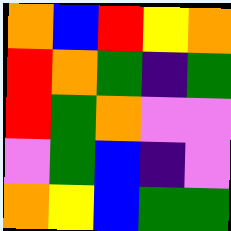[["orange", "blue", "red", "yellow", "orange"], ["red", "orange", "green", "indigo", "green"], ["red", "green", "orange", "violet", "violet"], ["violet", "green", "blue", "indigo", "violet"], ["orange", "yellow", "blue", "green", "green"]]